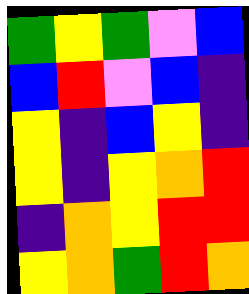[["green", "yellow", "green", "violet", "blue"], ["blue", "red", "violet", "blue", "indigo"], ["yellow", "indigo", "blue", "yellow", "indigo"], ["yellow", "indigo", "yellow", "orange", "red"], ["indigo", "orange", "yellow", "red", "red"], ["yellow", "orange", "green", "red", "orange"]]